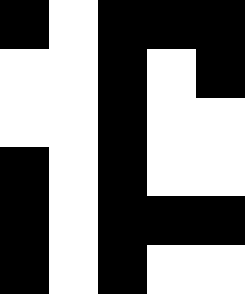[["black", "white", "black", "black", "black"], ["white", "white", "black", "white", "black"], ["white", "white", "black", "white", "white"], ["black", "white", "black", "white", "white"], ["black", "white", "black", "black", "black"], ["black", "white", "black", "white", "white"]]